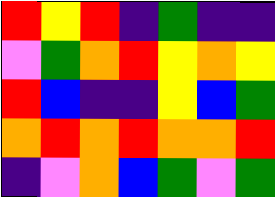[["red", "yellow", "red", "indigo", "green", "indigo", "indigo"], ["violet", "green", "orange", "red", "yellow", "orange", "yellow"], ["red", "blue", "indigo", "indigo", "yellow", "blue", "green"], ["orange", "red", "orange", "red", "orange", "orange", "red"], ["indigo", "violet", "orange", "blue", "green", "violet", "green"]]